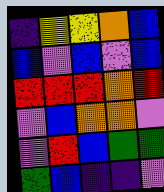[["indigo", "yellow", "yellow", "orange", "blue"], ["blue", "violet", "blue", "violet", "blue"], ["red", "red", "red", "orange", "red"], ["violet", "blue", "orange", "orange", "violet"], ["violet", "red", "blue", "green", "green"], ["green", "blue", "indigo", "indigo", "violet"]]